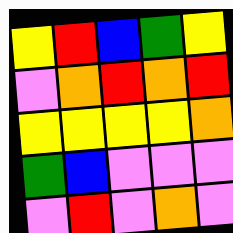[["yellow", "red", "blue", "green", "yellow"], ["violet", "orange", "red", "orange", "red"], ["yellow", "yellow", "yellow", "yellow", "orange"], ["green", "blue", "violet", "violet", "violet"], ["violet", "red", "violet", "orange", "violet"]]